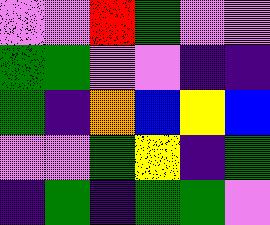[["violet", "violet", "red", "green", "violet", "violet"], ["green", "green", "violet", "violet", "indigo", "indigo"], ["green", "indigo", "orange", "blue", "yellow", "blue"], ["violet", "violet", "green", "yellow", "indigo", "green"], ["indigo", "green", "indigo", "green", "green", "violet"]]